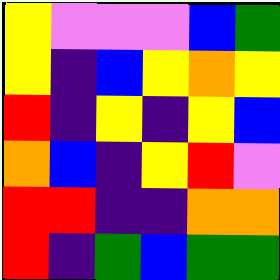[["yellow", "violet", "violet", "violet", "blue", "green"], ["yellow", "indigo", "blue", "yellow", "orange", "yellow"], ["red", "indigo", "yellow", "indigo", "yellow", "blue"], ["orange", "blue", "indigo", "yellow", "red", "violet"], ["red", "red", "indigo", "indigo", "orange", "orange"], ["red", "indigo", "green", "blue", "green", "green"]]